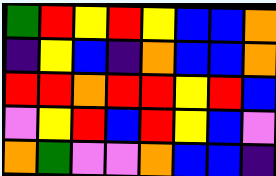[["green", "red", "yellow", "red", "yellow", "blue", "blue", "orange"], ["indigo", "yellow", "blue", "indigo", "orange", "blue", "blue", "orange"], ["red", "red", "orange", "red", "red", "yellow", "red", "blue"], ["violet", "yellow", "red", "blue", "red", "yellow", "blue", "violet"], ["orange", "green", "violet", "violet", "orange", "blue", "blue", "indigo"]]